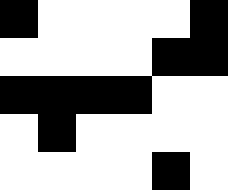[["black", "white", "white", "white", "white", "black"], ["white", "white", "white", "white", "black", "black"], ["black", "black", "black", "black", "white", "white"], ["white", "black", "white", "white", "white", "white"], ["white", "white", "white", "white", "black", "white"]]